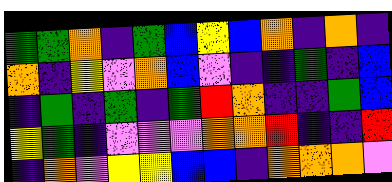[["green", "green", "orange", "indigo", "green", "blue", "yellow", "blue", "orange", "indigo", "orange", "indigo"], ["orange", "indigo", "yellow", "violet", "orange", "blue", "violet", "indigo", "indigo", "green", "indigo", "blue"], ["indigo", "green", "indigo", "green", "indigo", "green", "red", "orange", "indigo", "indigo", "green", "blue"], ["yellow", "green", "indigo", "violet", "violet", "violet", "orange", "orange", "red", "indigo", "indigo", "red"], ["indigo", "orange", "violet", "yellow", "yellow", "blue", "blue", "indigo", "orange", "orange", "orange", "violet"]]